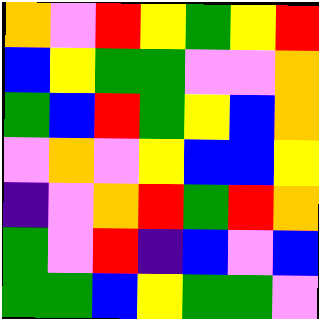[["orange", "violet", "red", "yellow", "green", "yellow", "red"], ["blue", "yellow", "green", "green", "violet", "violet", "orange"], ["green", "blue", "red", "green", "yellow", "blue", "orange"], ["violet", "orange", "violet", "yellow", "blue", "blue", "yellow"], ["indigo", "violet", "orange", "red", "green", "red", "orange"], ["green", "violet", "red", "indigo", "blue", "violet", "blue"], ["green", "green", "blue", "yellow", "green", "green", "violet"]]